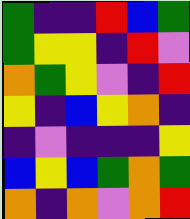[["green", "indigo", "indigo", "red", "blue", "green"], ["green", "yellow", "yellow", "indigo", "red", "violet"], ["orange", "green", "yellow", "violet", "indigo", "red"], ["yellow", "indigo", "blue", "yellow", "orange", "indigo"], ["indigo", "violet", "indigo", "indigo", "indigo", "yellow"], ["blue", "yellow", "blue", "green", "orange", "green"], ["orange", "indigo", "orange", "violet", "orange", "red"]]